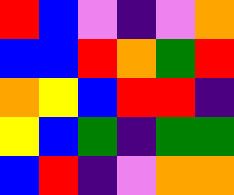[["red", "blue", "violet", "indigo", "violet", "orange"], ["blue", "blue", "red", "orange", "green", "red"], ["orange", "yellow", "blue", "red", "red", "indigo"], ["yellow", "blue", "green", "indigo", "green", "green"], ["blue", "red", "indigo", "violet", "orange", "orange"]]